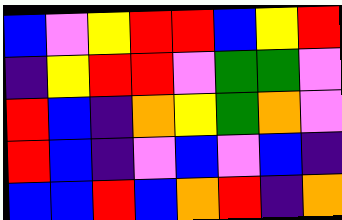[["blue", "violet", "yellow", "red", "red", "blue", "yellow", "red"], ["indigo", "yellow", "red", "red", "violet", "green", "green", "violet"], ["red", "blue", "indigo", "orange", "yellow", "green", "orange", "violet"], ["red", "blue", "indigo", "violet", "blue", "violet", "blue", "indigo"], ["blue", "blue", "red", "blue", "orange", "red", "indigo", "orange"]]